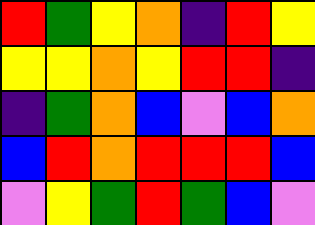[["red", "green", "yellow", "orange", "indigo", "red", "yellow"], ["yellow", "yellow", "orange", "yellow", "red", "red", "indigo"], ["indigo", "green", "orange", "blue", "violet", "blue", "orange"], ["blue", "red", "orange", "red", "red", "red", "blue"], ["violet", "yellow", "green", "red", "green", "blue", "violet"]]